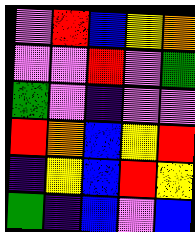[["violet", "red", "blue", "yellow", "orange"], ["violet", "violet", "red", "violet", "green"], ["green", "violet", "indigo", "violet", "violet"], ["red", "orange", "blue", "yellow", "red"], ["indigo", "yellow", "blue", "red", "yellow"], ["green", "indigo", "blue", "violet", "blue"]]